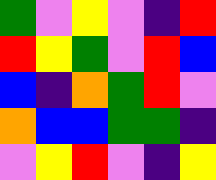[["green", "violet", "yellow", "violet", "indigo", "red"], ["red", "yellow", "green", "violet", "red", "blue"], ["blue", "indigo", "orange", "green", "red", "violet"], ["orange", "blue", "blue", "green", "green", "indigo"], ["violet", "yellow", "red", "violet", "indigo", "yellow"]]